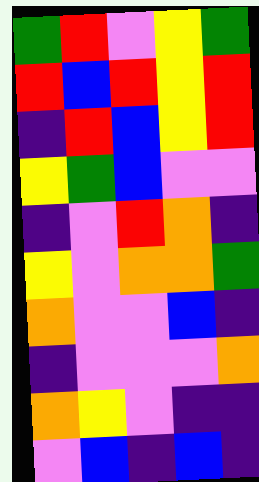[["green", "red", "violet", "yellow", "green"], ["red", "blue", "red", "yellow", "red"], ["indigo", "red", "blue", "yellow", "red"], ["yellow", "green", "blue", "violet", "violet"], ["indigo", "violet", "red", "orange", "indigo"], ["yellow", "violet", "orange", "orange", "green"], ["orange", "violet", "violet", "blue", "indigo"], ["indigo", "violet", "violet", "violet", "orange"], ["orange", "yellow", "violet", "indigo", "indigo"], ["violet", "blue", "indigo", "blue", "indigo"]]